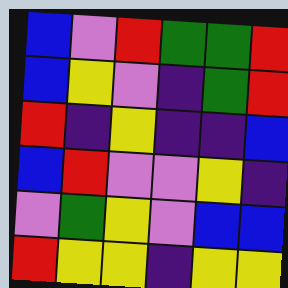[["blue", "violet", "red", "green", "green", "red"], ["blue", "yellow", "violet", "indigo", "green", "red"], ["red", "indigo", "yellow", "indigo", "indigo", "blue"], ["blue", "red", "violet", "violet", "yellow", "indigo"], ["violet", "green", "yellow", "violet", "blue", "blue"], ["red", "yellow", "yellow", "indigo", "yellow", "yellow"]]